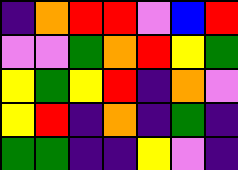[["indigo", "orange", "red", "red", "violet", "blue", "red"], ["violet", "violet", "green", "orange", "red", "yellow", "green"], ["yellow", "green", "yellow", "red", "indigo", "orange", "violet"], ["yellow", "red", "indigo", "orange", "indigo", "green", "indigo"], ["green", "green", "indigo", "indigo", "yellow", "violet", "indigo"]]